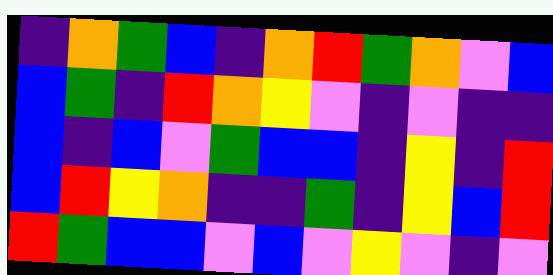[["indigo", "orange", "green", "blue", "indigo", "orange", "red", "green", "orange", "violet", "blue"], ["blue", "green", "indigo", "red", "orange", "yellow", "violet", "indigo", "violet", "indigo", "indigo"], ["blue", "indigo", "blue", "violet", "green", "blue", "blue", "indigo", "yellow", "indigo", "red"], ["blue", "red", "yellow", "orange", "indigo", "indigo", "green", "indigo", "yellow", "blue", "red"], ["red", "green", "blue", "blue", "violet", "blue", "violet", "yellow", "violet", "indigo", "violet"]]